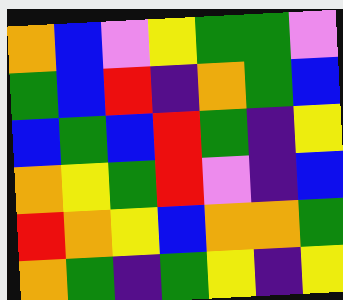[["orange", "blue", "violet", "yellow", "green", "green", "violet"], ["green", "blue", "red", "indigo", "orange", "green", "blue"], ["blue", "green", "blue", "red", "green", "indigo", "yellow"], ["orange", "yellow", "green", "red", "violet", "indigo", "blue"], ["red", "orange", "yellow", "blue", "orange", "orange", "green"], ["orange", "green", "indigo", "green", "yellow", "indigo", "yellow"]]